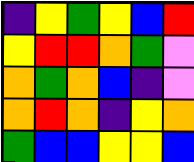[["indigo", "yellow", "green", "yellow", "blue", "red"], ["yellow", "red", "red", "orange", "green", "violet"], ["orange", "green", "orange", "blue", "indigo", "violet"], ["orange", "red", "orange", "indigo", "yellow", "orange"], ["green", "blue", "blue", "yellow", "yellow", "blue"]]